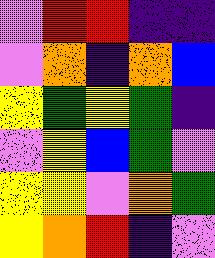[["violet", "red", "red", "indigo", "indigo"], ["violet", "orange", "indigo", "orange", "blue"], ["yellow", "green", "yellow", "green", "indigo"], ["violet", "yellow", "blue", "green", "violet"], ["yellow", "yellow", "violet", "orange", "green"], ["yellow", "orange", "red", "indigo", "violet"]]